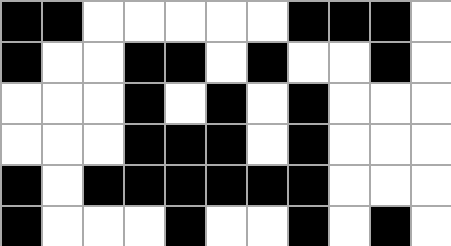[["black", "black", "white", "white", "white", "white", "white", "black", "black", "black", "white"], ["black", "white", "white", "black", "black", "white", "black", "white", "white", "black", "white"], ["white", "white", "white", "black", "white", "black", "white", "black", "white", "white", "white"], ["white", "white", "white", "black", "black", "black", "white", "black", "white", "white", "white"], ["black", "white", "black", "black", "black", "black", "black", "black", "white", "white", "white"], ["black", "white", "white", "white", "black", "white", "white", "black", "white", "black", "white"]]